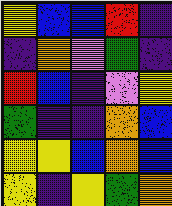[["yellow", "blue", "blue", "red", "indigo"], ["indigo", "orange", "violet", "green", "indigo"], ["red", "blue", "indigo", "violet", "yellow"], ["green", "indigo", "indigo", "orange", "blue"], ["yellow", "yellow", "blue", "orange", "blue"], ["yellow", "indigo", "yellow", "green", "orange"]]